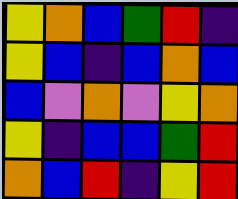[["yellow", "orange", "blue", "green", "red", "indigo"], ["yellow", "blue", "indigo", "blue", "orange", "blue"], ["blue", "violet", "orange", "violet", "yellow", "orange"], ["yellow", "indigo", "blue", "blue", "green", "red"], ["orange", "blue", "red", "indigo", "yellow", "red"]]